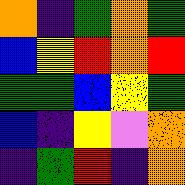[["orange", "indigo", "green", "orange", "green"], ["blue", "yellow", "red", "orange", "red"], ["green", "green", "blue", "yellow", "green"], ["blue", "indigo", "yellow", "violet", "orange"], ["indigo", "green", "red", "indigo", "orange"]]